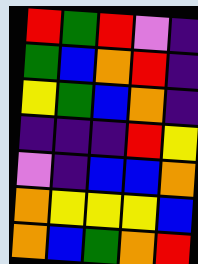[["red", "green", "red", "violet", "indigo"], ["green", "blue", "orange", "red", "indigo"], ["yellow", "green", "blue", "orange", "indigo"], ["indigo", "indigo", "indigo", "red", "yellow"], ["violet", "indigo", "blue", "blue", "orange"], ["orange", "yellow", "yellow", "yellow", "blue"], ["orange", "blue", "green", "orange", "red"]]